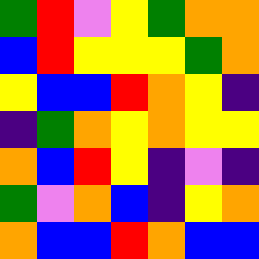[["green", "red", "violet", "yellow", "green", "orange", "orange"], ["blue", "red", "yellow", "yellow", "yellow", "green", "orange"], ["yellow", "blue", "blue", "red", "orange", "yellow", "indigo"], ["indigo", "green", "orange", "yellow", "orange", "yellow", "yellow"], ["orange", "blue", "red", "yellow", "indigo", "violet", "indigo"], ["green", "violet", "orange", "blue", "indigo", "yellow", "orange"], ["orange", "blue", "blue", "red", "orange", "blue", "blue"]]